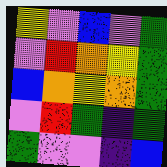[["yellow", "violet", "blue", "violet", "green"], ["violet", "red", "orange", "yellow", "green"], ["blue", "orange", "yellow", "orange", "green"], ["violet", "red", "green", "indigo", "green"], ["green", "violet", "violet", "indigo", "blue"]]